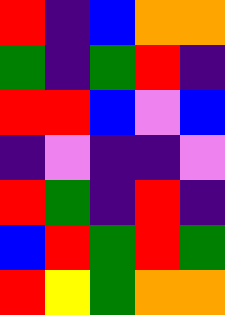[["red", "indigo", "blue", "orange", "orange"], ["green", "indigo", "green", "red", "indigo"], ["red", "red", "blue", "violet", "blue"], ["indigo", "violet", "indigo", "indigo", "violet"], ["red", "green", "indigo", "red", "indigo"], ["blue", "red", "green", "red", "green"], ["red", "yellow", "green", "orange", "orange"]]